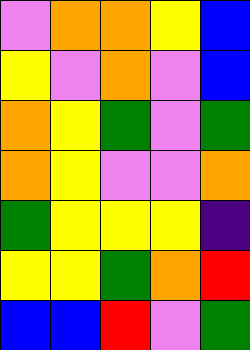[["violet", "orange", "orange", "yellow", "blue"], ["yellow", "violet", "orange", "violet", "blue"], ["orange", "yellow", "green", "violet", "green"], ["orange", "yellow", "violet", "violet", "orange"], ["green", "yellow", "yellow", "yellow", "indigo"], ["yellow", "yellow", "green", "orange", "red"], ["blue", "blue", "red", "violet", "green"]]